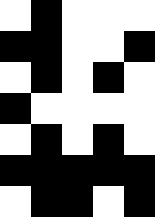[["white", "black", "white", "white", "white"], ["black", "black", "white", "white", "black"], ["white", "black", "white", "black", "white"], ["black", "white", "white", "white", "white"], ["white", "black", "white", "black", "white"], ["black", "black", "black", "black", "black"], ["white", "black", "black", "white", "black"]]